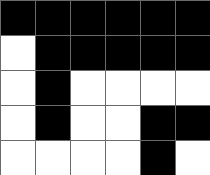[["black", "black", "black", "black", "black", "black"], ["white", "black", "black", "black", "black", "black"], ["white", "black", "white", "white", "white", "white"], ["white", "black", "white", "white", "black", "black"], ["white", "white", "white", "white", "black", "white"]]